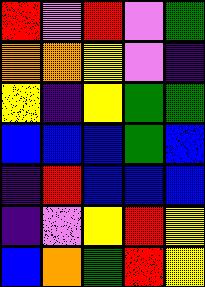[["red", "violet", "red", "violet", "green"], ["orange", "orange", "yellow", "violet", "indigo"], ["yellow", "indigo", "yellow", "green", "green"], ["blue", "blue", "blue", "green", "blue"], ["indigo", "red", "blue", "blue", "blue"], ["indigo", "violet", "yellow", "red", "yellow"], ["blue", "orange", "green", "red", "yellow"]]